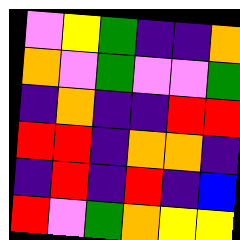[["violet", "yellow", "green", "indigo", "indigo", "orange"], ["orange", "violet", "green", "violet", "violet", "green"], ["indigo", "orange", "indigo", "indigo", "red", "red"], ["red", "red", "indigo", "orange", "orange", "indigo"], ["indigo", "red", "indigo", "red", "indigo", "blue"], ["red", "violet", "green", "orange", "yellow", "yellow"]]